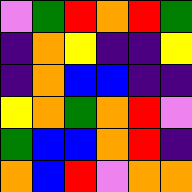[["violet", "green", "red", "orange", "red", "green"], ["indigo", "orange", "yellow", "indigo", "indigo", "yellow"], ["indigo", "orange", "blue", "blue", "indigo", "indigo"], ["yellow", "orange", "green", "orange", "red", "violet"], ["green", "blue", "blue", "orange", "red", "indigo"], ["orange", "blue", "red", "violet", "orange", "orange"]]